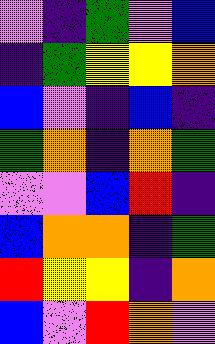[["violet", "indigo", "green", "violet", "blue"], ["indigo", "green", "yellow", "yellow", "orange"], ["blue", "violet", "indigo", "blue", "indigo"], ["green", "orange", "indigo", "orange", "green"], ["violet", "violet", "blue", "red", "indigo"], ["blue", "orange", "orange", "indigo", "green"], ["red", "yellow", "yellow", "indigo", "orange"], ["blue", "violet", "red", "orange", "violet"]]